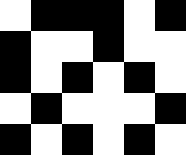[["white", "black", "black", "black", "white", "black"], ["black", "white", "white", "black", "white", "white"], ["black", "white", "black", "white", "black", "white"], ["white", "black", "white", "white", "white", "black"], ["black", "white", "black", "white", "black", "white"]]